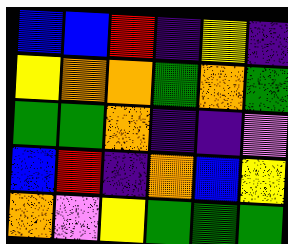[["blue", "blue", "red", "indigo", "yellow", "indigo"], ["yellow", "orange", "orange", "green", "orange", "green"], ["green", "green", "orange", "indigo", "indigo", "violet"], ["blue", "red", "indigo", "orange", "blue", "yellow"], ["orange", "violet", "yellow", "green", "green", "green"]]